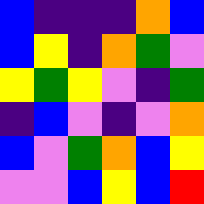[["blue", "indigo", "indigo", "indigo", "orange", "blue"], ["blue", "yellow", "indigo", "orange", "green", "violet"], ["yellow", "green", "yellow", "violet", "indigo", "green"], ["indigo", "blue", "violet", "indigo", "violet", "orange"], ["blue", "violet", "green", "orange", "blue", "yellow"], ["violet", "violet", "blue", "yellow", "blue", "red"]]